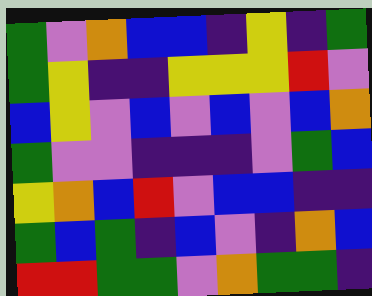[["green", "violet", "orange", "blue", "blue", "indigo", "yellow", "indigo", "green"], ["green", "yellow", "indigo", "indigo", "yellow", "yellow", "yellow", "red", "violet"], ["blue", "yellow", "violet", "blue", "violet", "blue", "violet", "blue", "orange"], ["green", "violet", "violet", "indigo", "indigo", "indigo", "violet", "green", "blue"], ["yellow", "orange", "blue", "red", "violet", "blue", "blue", "indigo", "indigo"], ["green", "blue", "green", "indigo", "blue", "violet", "indigo", "orange", "blue"], ["red", "red", "green", "green", "violet", "orange", "green", "green", "indigo"]]